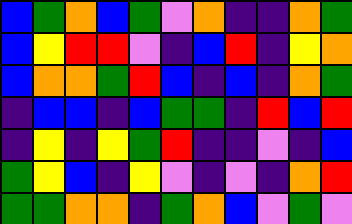[["blue", "green", "orange", "blue", "green", "violet", "orange", "indigo", "indigo", "orange", "green"], ["blue", "yellow", "red", "red", "violet", "indigo", "blue", "red", "indigo", "yellow", "orange"], ["blue", "orange", "orange", "green", "red", "blue", "indigo", "blue", "indigo", "orange", "green"], ["indigo", "blue", "blue", "indigo", "blue", "green", "green", "indigo", "red", "blue", "red"], ["indigo", "yellow", "indigo", "yellow", "green", "red", "indigo", "indigo", "violet", "indigo", "blue"], ["green", "yellow", "blue", "indigo", "yellow", "violet", "indigo", "violet", "indigo", "orange", "red"], ["green", "green", "orange", "orange", "indigo", "green", "orange", "blue", "violet", "green", "violet"]]